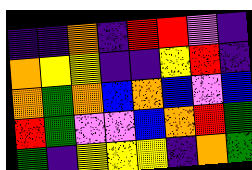[["indigo", "indigo", "orange", "indigo", "red", "red", "violet", "indigo"], ["orange", "yellow", "yellow", "indigo", "indigo", "yellow", "red", "indigo"], ["orange", "green", "orange", "blue", "orange", "blue", "violet", "blue"], ["red", "green", "violet", "violet", "blue", "orange", "red", "green"], ["green", "indigo", "yellow", "yellow", "yellow", "indigo", "orange", "green"]]